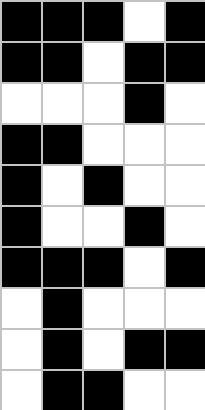[["black", "black", "black", "white", "black"], ["black", "black", "white", "black", "black"], ["white", "white", "white", "black", "white"], ["black", "black", "white", "white", "white"], ["black", "white", "black", "white", "white"], ["black", "white", "white", "black", "white"], ["black", "black", "black", "white", "black"], ["white", "black", "white", "white", "white"], ["white", "black", "white", "black", "black"], ["white", "black", "black", "white", "white"]]